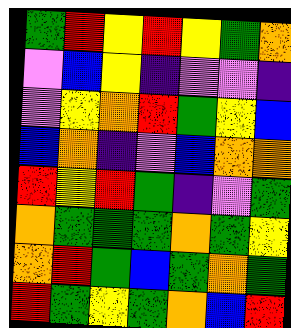[["green", "red", "yellow", "red", "yellow", "green", "orange"], ["violet", "blue", "yellow", "indigo", "violet", "violet", "indigo"], ["violet", "yellow", "orange", "red", "green", "yellow", "blue"], ["blue", "orange", "indigo", "violet", "blue", "orange", "orange"], ["red", "yellow", "red", "green", "indigo", "violet", "green"], ["orange", "green", "green", "green", "orange", "green", "yellow"], ["orange", "red", "green", "blue", "green", "orange", "green"], ["red", "green", "yellow", "green", "orange", "blue", "red"]]